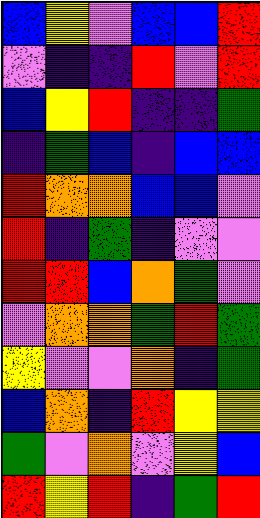[["blue", "yellow", "violet", "blue", "blue", "red"], ["violet", "indigo", "indigo", "red", "violet", "red"], ["blue", "yellow", "red", "indigo", "indigo", "green"], ["indigo", "green", "blue", "indigo", "blue", "blue"], ["red", "orange", "orange", "blue", "blue", "violet"], ["red", "indigo", "green", "indigo", "violet", "violet"], ["red", "red", "blue", "orange", "green", "violet"], ["violet", "orange", "orange", "green", "red", "green"], ["yellow", "violet", "violet", "orange", "indigo", "green"], ["blue", "orange", "indigo", "red", "yellow", "yellow"], ["green", "violet", "orange", "violet", "yellow", "blue"], ["red", "yellow", "red", "indigo", "green", "red"]]